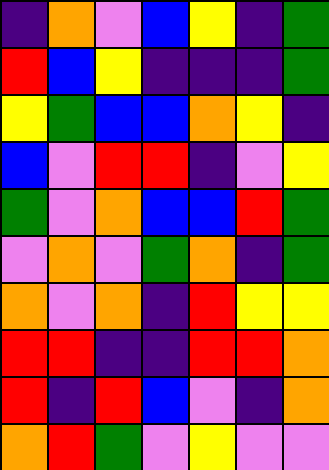[["indigo", "orange", "violet", "blue", "yellow", "indigo", "green"], ["red", "blue", "yellow", "indigo", "indigo", "indigo", "green"], ["yellow", "green", "blue", "blue", "orange", "yellow", "indigo"], ["blue", "violet", "red", "red", "indigo", "violet", "yellow"], ["green", "violet", "orange", "blue", "blue", "red", "green"], ["violet", "orange", "violet", "green", "orange", "indigo", "green"], ["orange", "violet", "orange", "indigo", "red", "yellow", "yellow"], ["red", "red", "indigo", "indigo", "red", "red", "orange"], ["red", "indigo", "red", "blue", "violet", "indigo", "orange"], ["orange", "red", "green", "violet", "yellow", "violet", "violet"]]